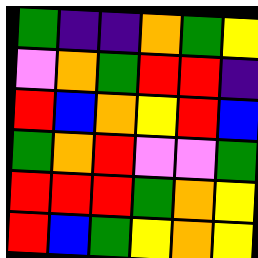[["green", "indigo", "indigo", "orange", "green", "yellow"], ["violet", "orange", "green", "red", "red", "indigo"], ["red", "blue", "orange", "yellow", "red", "blue"], ["green", "orange", "red", "violet", "violet", "green"], ["red", "red", "red", "green", "orange", "yellow"], ["red", "blue", "green", "yellow", "orange", "yellow"]]